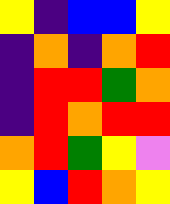[["yellow", "indigo", "blue", "blue", "yellow"], ["indigo", "orange", "indigo", "orange", "red"], ["indigo", "red", "red", "green", "orange"], ["indigo", "red", "orange", "red", "red"], ["orange", "red", "green", "yellow", "violet"], ["yellow", "blue", "red", "orange", "yellow"]]